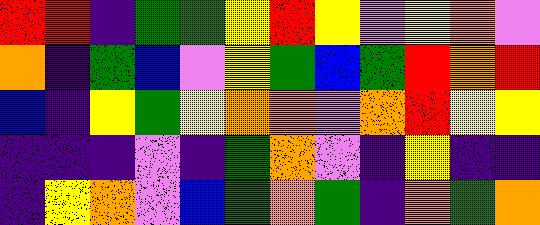[["red", "red", "indigo", "green", "green", "yellow", "red", "yellow", "violet", "yellow", "orange", "violet"], ["orange", "indigo", "green", "blue", "violet", "yellow", "green", "blue", "green", "red", "orange", "red"], ["blue", "indigo", "yellow", "green", "yellow", "orange", "orange", "violet", "orange", "red", "yellow", "yellow"], ["indigo", "indigo", "indigo", "violet", "indigo", "green", "orange", "violet", "indigo", "yellow", "indigo", "indigo"], ["indigo", "yellow", "orange", "violet", "blue", "green", "orange", "green", "indigo", "orange", "green", "orange"]]